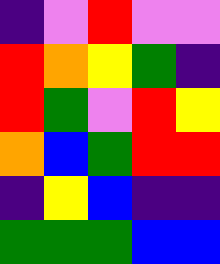[["indigo", "violet", "red", "violet", "violet"], ["red", "orange", "yellow", "green", "indigo"], ["red", "green", "violet", "red", "yellow"], ["orange", "blue", "green", "red", "red"], ["indigo", "yellow", "blue", "indigo", "indigo"], ["green", "green", "green", "blue", "blue"]]